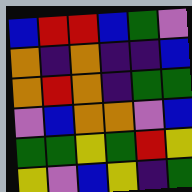[["blue", "red", "red", "blue", "green", "violet"], ["orange", "indigo", "orange", "indigo", "indigo", "blue"], ["orange", "red", "orange", "indigo", "green", "green"], ["violet", "blue", "orange", "orange", "violet", "blue"], ["green", "green", "yellow", "green", "red", "yellow"], ["yellow", "violet", "blue", "yellow", "indigo", "green"]]